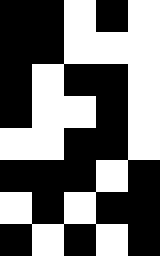[["black", "black", "white", "black", "white"], ["black", "black", "white", "white", "white"], ["black", "white", "black", "black", "white"], ["black", "white", "white", "black", "white"], ["white", "white", "black", "black", "white"], ["black", "black", "black", "white", "black"], ["white", "black", "white", "black", "black"], ["black", "white", "black", "white", "black"]]